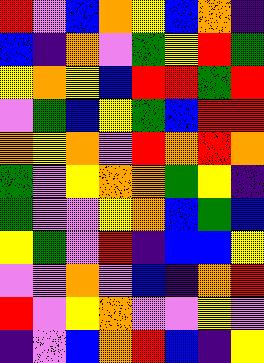[["red", "violet", "blue", "orange", "yellow", "blue", "orange", "indigo"], ["blue", "indigo", "orange", "violet", "green", "yellow", "red", "green"], ["yellow", "orange", "yellow", "blue", "red", "red", "green", "red"], ["violet", "green", "blue", "yellow", "green", "blue", "red", "red"], ["orange", "yellow", "orange", "violet", "red", "orange", "red", "orange"], ["green", "violet", "yellow", "orange", "orange", "green", "yellow", "indigo"], ["green", "violet", "violet", "yellow", "orange", "blue", "green", "blue"], ["yellow", "green", "violet", "red", "indigo", "blue", "blue", "yellow"], ["violet", "violet", "orange", "violet", "blue", "indigo", "orange", "red"], ["red", "violet", "yellow", "orange", "violet", "violet", "yellow", "violet"], ["indigo", "violet", "blue", "orange", "red", "blue", "indigo", "yellow"]]